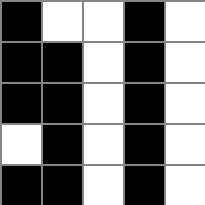[["black", "white", "white", "black", "white"], ["black", "black", "white", "black", "white"], ["black", "black", "white", "black", "white"], ["white", "black", "white", "black", "white"], ["black", "black", "white", "black", "white"]]